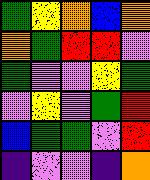[["green", "yellow", "orange", "blue", "orange"], ["orange", "green", "red", "red", "violet"], ["green", "violet", "violet", "yellow", "green"], ["violet", "yellow", "violet", "green", "red"], ["blue", "green", "green", "violet", "red"], ["indigo", "violet", "violet", "indigo", "orange"]]